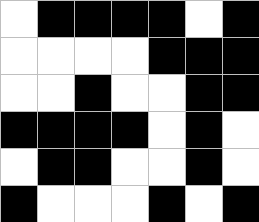[["white", "black", "black", "black", "black", "white", "black"], ["white", "white", "white", "white", "black", "black", "black"], ["white", "white", "black", "white", "white", "black", "black"], ["black", "black", "black", "black", "white", "black", "white"], ["white", "black", "black", "white", "white", "black", "white"], ["black", "white", "white", "white", "black", "white", "black"]]